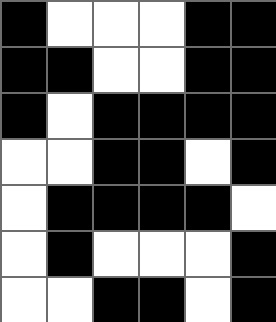[["black", "white", "white", "white", "black", "black"], ["black", "black", "white", "white", "black", "black"], ["black", "white", "black", "black", "black", "black"], ["white", "white", "black", "black", "white", "black"], ["white", "black", "black", "black", "black", "white"], ["white", "black", "white", "white", "white", "black"], ["white", "white", "black", "black", "white", "black"]]